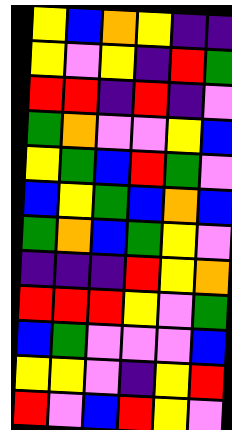[["yellow", "blue", "orange", "yellow", "indigo", "indigo"], ["yellow", "violet", "yellow", "indigo", "red", "green"], ["red", "red", "indigo", "red", "indigo", "violet"], ["green", "orange", "violet", "violet", "yellow", "blue"], ["yellow", "green", "blue", "red", "green", "violet"], ["blue", "yellow", "green", "blue", "orange", "blue"], ["green", "orange", "blue", "green", "yellow", "violet"], ["indigo", "indigo", "indigo", "red", "yellow", "orange"], ["red", "red", "red", "yellow", "violet", "green"], ["blue", "green", "violet", "violet", "violet", "blue"], ["yellow", "yellow", "violet", "indigo", "yellow", "red"], ["red", "violet", "blue", "red", "yellow", "violet"]]